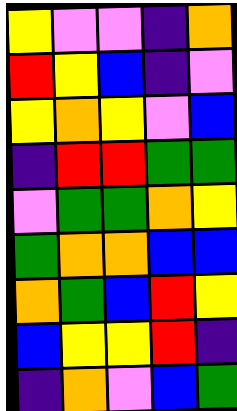[["yellow", "violet", "violet", "indigo", "orange"], ["red", "yellow", "blue", "indigo", "violet"], ["yellow", "orange", "yellow", "violet", "blue"], ["indigo", "red", "red", "green", "green"], ["violet", "green", "green", "orange", "yellow"], ["green", "orange", "orange", "blue", "blue"], ["orange", "green", "blue", "red", "yellow"], ["blue", "yellow", "yellow", "red", "indigo"], ["indigo", "orange", "violet", "blue", "green"]]